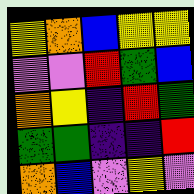[["yellow", "orange", "blue", "yellow", "yellow"], ["violet", "violet", "red", "green", "blue"], ["orange", "yellow", "indigo", "red", "green"], ["green", "green", "indigo", "indigo", "red"], ["orange", "blue", "violet", "yellow", "violet"]]